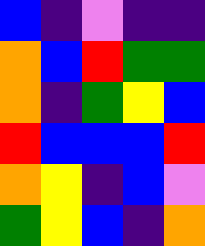[["blue", "indigo", "violet", "indigo", "indigo"], ["orange", "blue", "red", "green", "green"], ["orange", "indigo", "green", "yellow", "blue"], ["red", "blue", "blue", "blue", "red"], ["orange", "yellow", "indigo", "blue", "violet"], ["green", "yellow", "blue", "indigo", "orange"]]